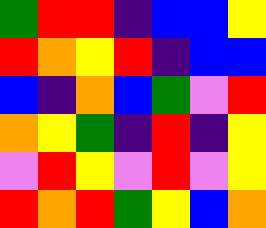[["green", "red", "red", "indigo", "blue", "blue", "yellow"], ["red", "orange", "yellow", "red", "indigo", "blue", "blue"], ["blue", "indigo", "orange", "blue", "green", "violet", "red"], ["orange", "yellow", "green", "indigo", "red", "indigo", "yellow"], ["violet", "red", "yellow", "violet", "red", "violet", "yellow"], ["red", "orange", "red", "green", "yellow", "blue", "orange"]]